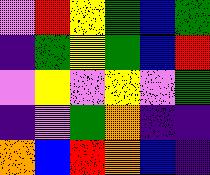[["violet", "red", "yellow", "green", "blue", "green"], ["indigo", "green", "yellow", "green", "blue", "red"], ["violet", "yellow", "violet", "yellow", "violet", "green"], ["indigo", "violet", "green", "orange", "indigo", "indigo"], ["orange", "blue", "red", "orange", "blue", "indigo"]]